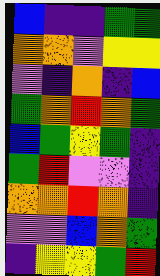[["blue", "indigo", "indigo", "green", "green"], ["orange", "orange", "violet", "yellow", "yellow"], ["violet", "indigo", "orange", "indigo", "blue"], ["green", "orange", "red", "orange", "green"], ["blue", "green", "yellow", "green", "indigo"], ["green", "red", "violet", "violet", "indigo"], ["orange", "orange", "red", "orange", "indigo"], ["violet", "violet", "blue", "orange", "green"], ["indigo", "yellow", "yellow", "green", "red"]]